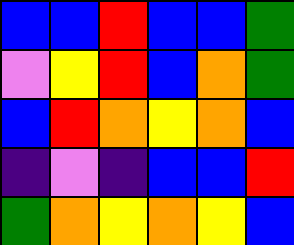[["blue", "blue", "red", "blue", "blue", "green"], ["violet", "yellow", "red", "blue", "orange", "green"], ["blue", "red", "orange", "yellow", "orange", "blue"], ["indigo", "violet", "indigo", "blue", "blue", "red"], ["green", "orange", "yellow", "orange", "yellow", "blue"]]